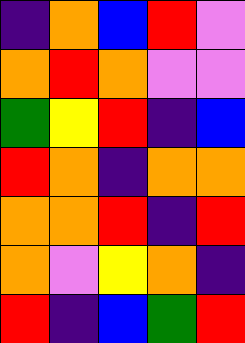[["indigo", "orange", "blue", "red", "violet"], ["orange", "red", "orange", "violet", "violet"], ["green", "yellow", "red", "indigo", "blue"], ["red", "orange", "indigo", "orange", "orange"], ["orange", "orange", "red", "indigo", "red"], ["orange", "violet", "yellow", "orange", "indigo"], ["red", "indigo", "blue", "green", "red"]]